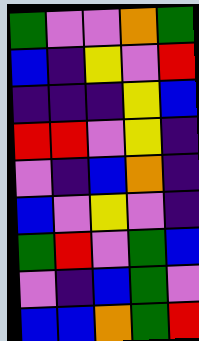[["green", "violet", "violet", "orange", "green"], ["blue", "indigo", "yellow", "violet", "red"], ["indigo", "indigo", "indigo", "yellow", "blue"], ["red", "red", "violet", "yellow", "indigo"], ["violet", "indigo", "blue", "orange", "indigo"], ["blue", "violet", "yellow", "violet", "indigo"], ["green", "red", "violet", "green", "blue"], ["violet", "indigo", "blue", "green", "violet"], ["blue", "blue", "orange", "green", "red"]]